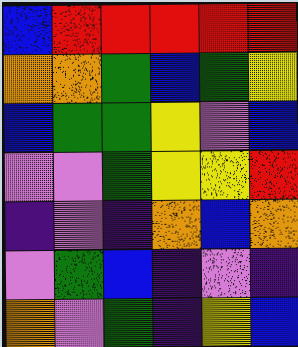[["blue", "red", "red", "red", "red", "red"], ["orange", "orange", "green", "blue", "green", "yellow"], ["blue", "green", "green", "yellow", "violet", "blue"], ["violet", "violet", "green", "yellow", "yellow", "red"], ["indigo", "violet", "indigo", "orange", "blue", "orange"], ["violet", "green", "blue", "indigo", "violet", "indigo"], ["orange", "violet", "green", "indigo", "yellow", "blue"]]